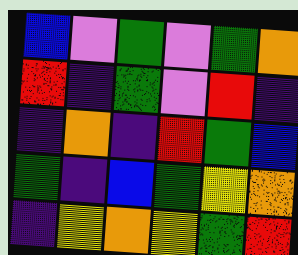[["blue", "violet", "green", "violet", "green", "orange"], ["red", "indigo", "green", "violet", "red", "indigo"], ["indigo", "orange", "indigo", "red", "green", "blue"], ["green", "indigo", "blue", "green", "yellow", "orange"], ["indigo", "yellow", "orange", "yellow", "green", "red"]]